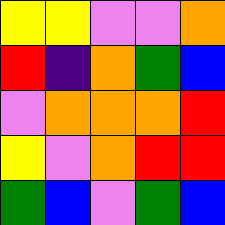[["yellow", "yellow", "violet", "violet", "orange"], ["red", "indigo", "orange", "green", "blue"], ["violet", "orange", "orange", "orange", "red"], ["yellow", "violet", "orange", "red", "red"], ["green", "blue", "violet", "green", "blue"]]